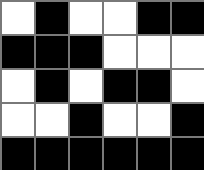[["white", "black", "white", "white", "black", "black"], ["black", "black", "black", "white", "white", "white"], ["white", "black", "white", "black", "black", "white"], ["white", "white", "black", "white", "white", "black"], ["black", "black", "black", "black", "black", "black"]]